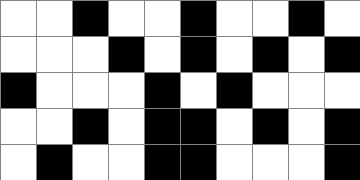[["white", "white", "black", "white", "white", "black", "white", "white", "black", "white"], ["white", "white", "white", "black", "white", "black", "white", "black", "white", "black"], ["black", "white", "white", "white", "black", "white", "black", "white", "white", "white"], ["white", "white", "black", "white", "black", "black", "white", "black", "white", "black"], ["white", "black", "white", "white", "black", "black", "white", "white", "white", "black"]]